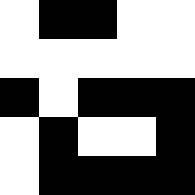[["white", "black", "black", "white", "white"], ["white", "white", "white", "white", "white"], ["black", "white", "black", "black", "black"], ["white", "black", "white", "white", "black"], ["white", "black", "black", "black", "black"]]